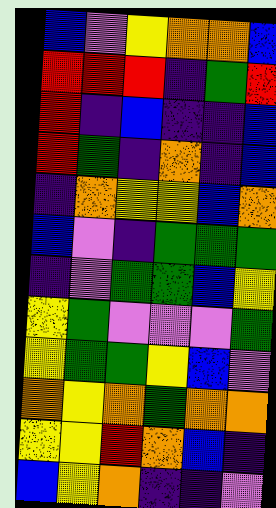[["blue", "violet", "yellow", "orange", "orange", "blue"], ["red", "red", "red", "indigo", "green", "red"], ["red", "indigo", "blue", "indigo", "indigo", "blue"], ["red", "green", "indigo", "orange", "indigo", "blue"], ["indigo", "orange", "yellow", "yellow", "blue", "orange"], ["blue", "violet", "indigo", "green", "green", "green"], ["indigo", "violet", "green", "green", "blue", "yellow"], ["yellow", "green", "violet", "violet", "violet", "green"], ["yellow", "green", "green", "yellow", "blue", "violet"], ["orange", "yellow", "orange", "green", "orange", "orange"], ["yellow", "yellow", "red", "orange", "blue", "indigo"], ["blue", "yellow", "orange", "indigo", "indigo", "violet"]]